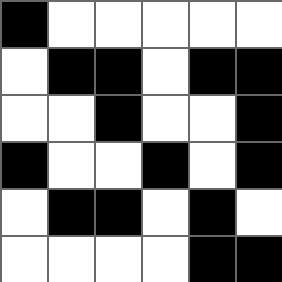[["black", "white", "white", "white", "white", "white"], ["white", "black", "black", "white", "black", "black"], ["white", "white", "black", "white", "white", "black"], ["black", "white", "white", "black", "white", "black"], ["white", "black", "black", "white", "black", "white"], ["white", "white", "white", "white", "black", "black"]]